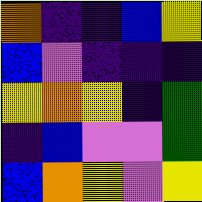[["orange", "indigo", "indigo", "blue", "yellow"], ["blue", "violet", "indigo", "indigo", "indigo"], ["yellow", "orange", "yellow", "indigo", "green"], ["indigo", "blue", "violet", "violet", "green"], ["blue", "orange", "yellow", "violet", "yellow"]]